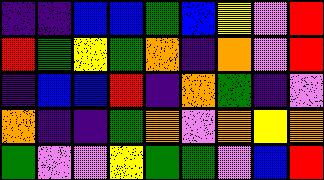[["indigo", "indigo", "blue", "blue", "green", "blue", "yellow", "violet", "red"], ["red", "green", "yellow", "green", "orange", "indigo", "orange", "violet", "red"], ["indigo", "blue", "blue", "red", "indigo", "orange", "green", "indigo", "violet"], ["orange", "indigo", "indigo", "green", "orange", "violet", "orange", "yellow", "orange"], ["green", "violet", "violet", "yellow", "green", "green", "violet", "blue", "red"]]